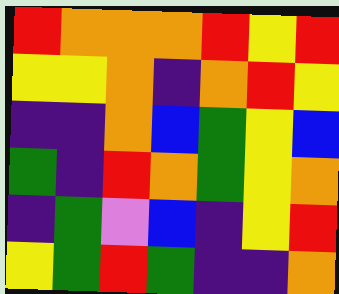[["red", "orange", "orange", "orange", "red", "yellow", "red"], ["yellow", "yellow", "orange", "indigo", "orange", "red", "yellow"], ["indigo", "indigo", "orange", "blue", "green", "yellow", "blue"], ["green", "indigo", "red", "orange", "green", "yellow", "orange"], ["indigo", "green", "violet", "blue", "indigo", "yellow", "red"], ["yellow", "green", "red", "green", "indigo", "indigo", "orange"]]